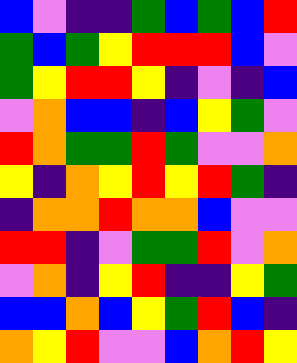[["blue", "violet", "indigo", "indigo", "green", "blue", "green", "blue", "red"], ["green", "blue", "green", "yellow", "red", "red", "red", "blue", "violet"], ["green", "yellow", "red", "red", "yellow", "indigo", "violet", "indigo", "blue"], ["violet", "orange", "blue", "blue", "indigo", "blue", "yellow", "green", "violet"], ["red", "orange", "green", "green", "red", "green", "violet", "violet", "orange"], ["yellow", "indigo", "orange", "yellow", "red", "yellow", "red", "green", "indigo"], ["indigo", "orange", "orange", "red", "orange", "orange", "blue", "violet", "violet"], ["red", "red", "indigo", "violet", "green", "green", "red", "violet", "orange"], ["violet", "orange", "indigo", "yellow", "red", "indigo", "indigo", "yellow", "green"], ["blue", "blue", "orange", "blue", "yellow", "green", "red", "blue", "indigo"], ["orange", "yellow", "red", "violet", "violet", "blue", "orange", "red", "yellow"]]